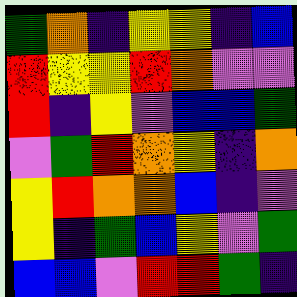[["green", "orange", "indigo", "yellow", "yellow", "indigo", "blue"], ["red", "yellow", "yellow", "red", "orange", "violet", "violet"], ["red", "indigo", "yellow", "violet", "blue", "blue", "green"], ["violet", "green", "red", "orange", "yellow", "indigo", "orange"], ["yellow", "red", "orange", "orange", "blue", "indigo", "violet"], ["yellow", "indigo", "green", "blue", "yellow", "violet", "green"], ["blue", "blue", "violet", "red", "red", "green", "indigo"]]